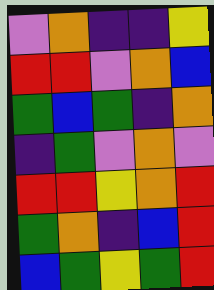[["violet", "orange", "indigo", "indigo", "yellow"], ["red", "red", "violet", "orange", "blue"], ["green", "blue", "green", "indigo", "orange"], ["indigo", "green", "violet", "orange", "violet"], ["red", "red", "yellow", "orange", "red"], ["green", "orange", "indigo", "blue", "red"], ["blue", "green", "yellow", "green", "red"]]